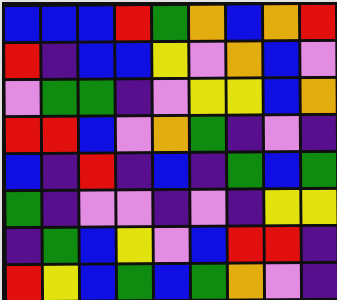[["blue", "blue", "blue", "red", "green", "orange", "blue", "orange", "red"], ["red", "indigo", "blue", "blue", "yellow", "violet", "orange", "blue", "violet"], ["violet", "green", "green", "indigo", "violet", "yellow", "yellow", "blue", "orange"], ["red", "red", "blue", "violet", "orange", "green", "indigo", "violet", "indigo"], ["blue", "indigo", "red", "indigo", "blue", "indigo", "green", "blue", "green"], ["green", "indigo", "violet", "violet", "indigo", "violet", "indigo", "yellow", "yellow"], ["indigo", "green", "blue", "yellow", "violet", "blue", "red", "red", "indigo"], ["red", "yellow", "blue", "green", "blue", "green", "orange", "violet", "indigo"]]